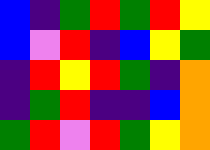[["blue", "indigo", "green", "red", "green", "red", "yellow"], ["blue", "violet", "red", "indigo", "blue", "yellow", "green"], ["indigo", "red", "yellow", "red", "green", "indigo", "orange"], ["indigo", "green", "red", "indigo", "indigo", "blue", "orange"], ["green", "red", "violet", "red", "green", "yellow", "orange"]]